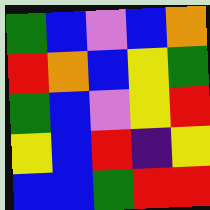[["green", "blue", "violet", "blue", "orange"], ["red", "orange", "blue", "yellow", "green"], ["green", "blue", "violet", "yellow", "red"], ["yellow", "blue", "red", "indigo", "yellow"], ["blue", "blue", "green", "red", "red"]]